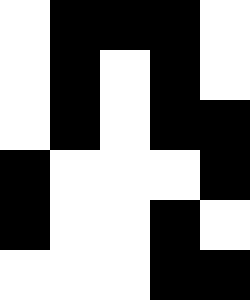[["white", "black", "black", "black", "white"], ["white", "black", "white", "black", "white"], ["white", "black", "white", "black", "black"], ["black", "white", "white", "white", "black"], ["black", "white", "white", "black", "white"], ["white", "white", "white", "black", "black"]]